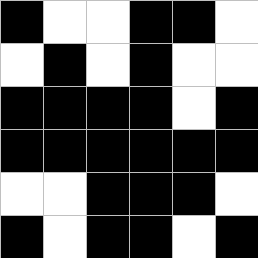[["black", "white", "white", "black", "black", "white"], ["white", "black", "white", "black", "white", "white"], ["black", "black", "black", "black", "white", "black"], ["black", "black", "black", "black", "black", "black"], ["white", "white", "black", "black", "black", "white"], ["black", "white", "black", "black", "white", "black"]]